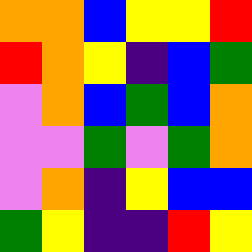[["orange", "orange", "blue", "yellow", "yellow", "red"], ["red", "orange", "yellow", "indigo", "blue", "green"], ["violet", "orange", "blue", "green", "blue", "orange"], ["violet", "violet", "green", "violet", "green", "orange"], ["violet", "orange", "indigo", "yellow", "blue", "blue"], ["green", "yellow", "indigo", "indigo", "red", "yellow"]]